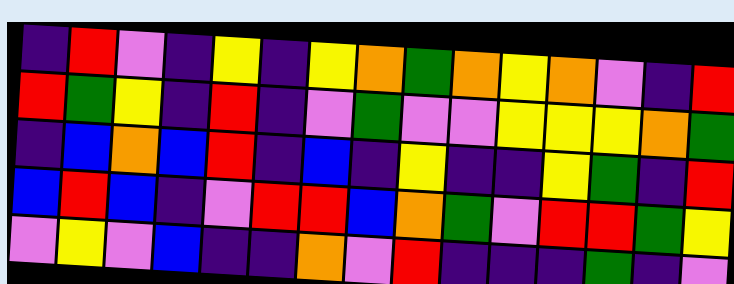[["indigo", "red", "violet", "indigo", "yellow", "indigo", "yellow", "orange", "green", "orange", "yellow", "orange", "violet", "indigo", "red"], ["red", "green", "yellow", "indigo", "red", "indigo", "violet", "green", "violet", "violet", "yellow", "yellow", "yellow", "orange", "green"], ["indigo", "blue", "orange", "blue", "red", "indigo", "blue", "indigo", "yellow", "indigo", "indigo", "yellow", "green", "indigo", "red"], ["blue", "red", "blue", "indigo", "violet", "red", "red", "blue", "orange", "green", "violet", "red", "red", "green", "yellow"], ["violet", "yellow", "violet", "blue", "indigo", "indigo", "orange", "violet", "red", "indigo", "indigo", "indigo", "green", "indigo", "violet"]]